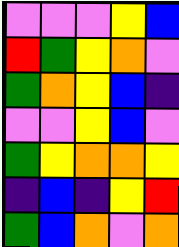[["violet", "violet", "violet", "yellow", "blue"], ["red", "green", "yellow", "orange", "violet"], ["green", "orange", "yellow", "blue", "indigo"], ["violet", "violet", "yellow", "blue", "violet"], ["green", "yellow", "orange", "orange", "yellow"], ["indigo", "blue", "indigo", "yellow", "red"], ["green", "blue", "orange", "violet", "orange"]]